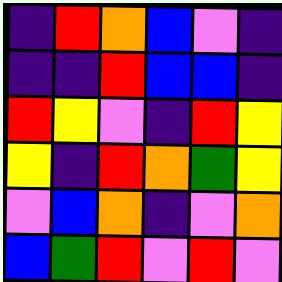[["indigo", "red", "orange", "blue", "violet", "indigo"], ["indigo", "indigo", "red", "blue", "blue", "indigo"], ["red", "yellow", "violet", "indigo", "red", "yellow"], ["yellow", "indigo", "red", "orange", "green", "yellow"], ["violet", "blue", "orange", "indigo", "violet", "orange"], ["blue", "green", "red", "violet", "red", "violet"]]